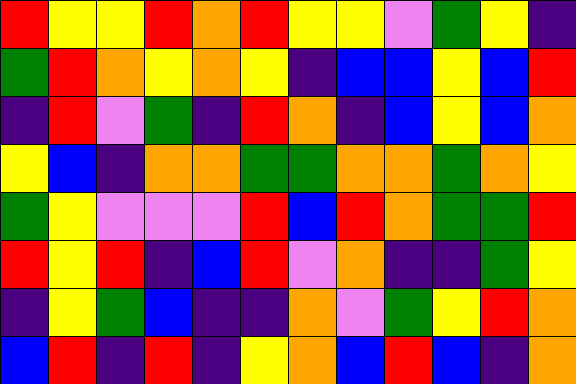[["red", "yellow", "yellow", "red", "orange", "red", "yellow", "yellow", "violet", "green", "yellow", "indigo"], ["green", "red", "orange", "yellow", "orange", "yellow", "indigo", "blue", "blue", "yellow", "blue", "red"], ["indigo", "red", "violet", "green", "indigo", "red", "orange", "indigo", "blue", "yellow", "blue", "orange"], ["yellow", "blue", "indigo", "orange", "orange", "green", "green", "orange", "orange", "green", "orange", "yellow"], ["green", "yellow", "violet", "violet", "violet", "red", "blue", "red", "orange", "green", "green", "red"], ["red", "yellow", "red", "indigo", "blue", "red", "violet", "orange", "indigo", "indigo", "green", "yellow"], ["indigo", "yellow", "green", "blue", "indigo", "indigo", "orange", "violet", "green", "yellow", "red", "orange"], ["blue", "red", "indigo", "red", "indigo", "yellow", "orange", "blue", "red", "blue", "indigo", "orange"]]